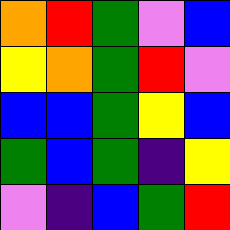[["orange", "red", "green", "violet", "blue"], ["yellow", "orange", "green", "red", "violet"], ["blue", "blue", "green", "yellow", "blue"], ["green", "blue", "green", "indigo", "yellow"], ["violet", "indigo", "blue", "green", "red"]]